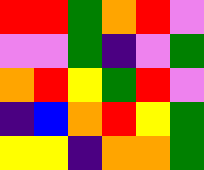[["red", "red", "green", "orange", "red", "violet"], ["violet", "violet", "green", "indigo", "violet", "green"], ["orange", "red", "yellow", "green", "red", "violet"], ["indigo", "blue", "orange", "red", "yellow", "green"], ["yellow", "yellow", "indigo", "orange", "orange", "green"]]